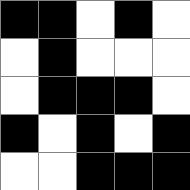[["black", "black", "white", "black", "white"], ["white", "black", "white", "white", "white"], ["white", "black", "black", "black", "white"], ["black", "white", "black", "white", "black"], ["white", "white", "black", "black", "black"]]